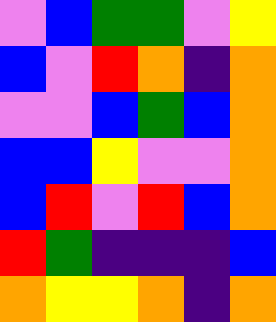[["violet", "blue", "green", "green", "violet", "yellow"], ["blue", "violet", "red", "orange", "indigo", "orange"], ["violet", "violet", "blue", "green", "blue", "orange"], ["blue", "blue", "yellow", "violet", "violet", "orange"], ["blue", "red", "violet", "red", "blue", "orange"], ["red", "green", "indigo", "indigo", "indigo", "blue"], ["orange", "yellow", "yellow", "orange", "indigo", "orange"]]